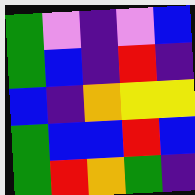[["green", "violet", "indigo", "violet", "blue"], ["green", "blue", "indigo", "red", "indigo"], ["blue", "indigo", "orange", "yellow", "yellow"], ["green", "blue", "blue", "red", "blue"], ["green", "red", "orange", "green", "indigo"]]